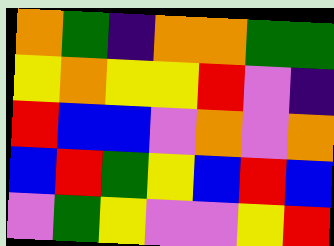[["orange", "green", "indigo", "orange", "orange", "green", "green"], ["yellow", "orange", "yellow", "yellow", "red", "violet", "indigo"], ["red", "blue", "blue", "violet", "orange", "violet", "orange"], ["blue", "red", "green", "yellow", "blue", "red", "blue"], ["violet", "green", "yellow", "violet", "violet", "yellow", "red"]]